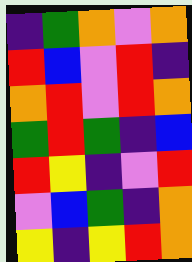[["indigo", "green", "orange", "violet", "orange"], ["red", "blue", "violet", "red", "indigo"], ["orange", "red", "violet", "red", "orange"], ["green", "red", "green", "indigo", "blue"], ["red", "yellow", "indigo", "violet", "red"], ["violet", "blue", "green", "indigo", "orange"], ["yellow", "indigo", "yellow", "red", "orange"]]